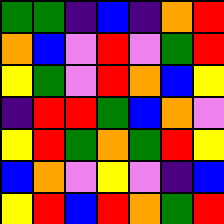[["green", "green", "indigo", "blue", "indigo", "orange", "red"], ["orange", "blue", "violet", "red", "violet", "green", "red"], ["yellow", "green", "violet", "red", "orange", "blue", "yellow"], ["indigo", "red", "red", "green", "blue", "orange", "violet"], ["yellow", "red", "green", "orange", "green", "red", "yellow"], ["blue", "orange", "violet", "yellow", "violet", "indigo", "blue"], ["yellow", "red", "blue", "red", "orange", "green", "red"]]